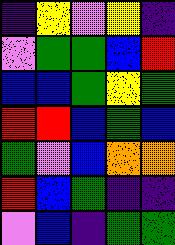[["indigo", "yellow", "violet", "yellow", "indigo"], ["violet", "green", "green", "blue", "red"], ["blue", "blue", "green", "yellow", "green"], ["red", "red", "blue", "green", "blue"], ["green", "violet", "blue", "orange", "orange"], ["red", "blue", "green", "indigo", "indigo"], ["violet", "blue", "indigo", "green", "green"]]